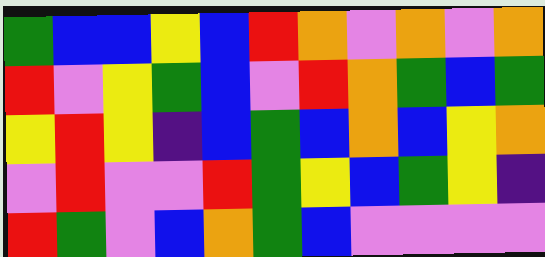[["green", "blue", "blue", "yellow", "blue", "red", "orange", "violet", "orange", "violet", "orange"], ["red", "violet", "yellow", "green", "blue", "violet", "red", "orange", "green", "blue", "green"], ["yellow", "red", "yellow", "indigo", "blue", "green", "blue", "orange", "blue", "yellow", "orange"], ["violet", "red", "violet", "violet", "red", "green", "yellow", "blue", "green", "yellow", "indigo"], ["red", "green", "violet", "blue", "orange", "green", "blue", "violet", "violet", "violet", "violet"]]